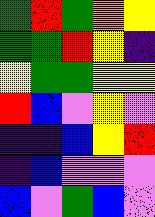[["green", "red", "green", "orange", "yellow"], ["green", "green", "red", "yellow", "indigo"], ["yellow", "green", "green", "yellow", "yellow"], ["red", "blue", "violet", "yellow", "violet"], ["indigo", "indigo", "blue", "yellow", "red"], ["indigo", "blue", "violet", "violet", "violet"], ["blue", "violet", "green", "blue", "violet"]]